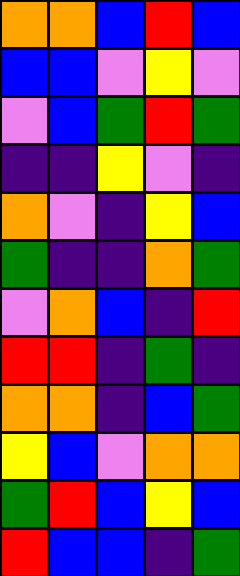[["orange", "orange", "blue", "red", "blue"], ["blue", "blue", "violet", "yellow", "violet"], ["violet", "blue", "green", "red", "green"], ["indigo", "indigo", "yellow", "violet", "indigo"], ["orange", "violet", "indigo", "yellow", "blue"], ["green", "indigo", "indigo", "orange", "green"], ["violet", "orange", "blue", "indigo", "red"], ["red", "red", "indigo", "green", "indigo"], ["orange", "orange", "indigo", "blue", "green"], ["yellow", "blue", "violet", "orange", "orange"], ["green", "red", "blue", "yellow", "blue"], ["red", "blue", "blue", "indigo", "green"]]